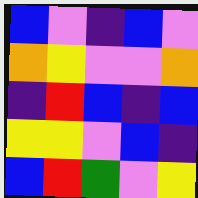[["blue", "violet", "indigo", "blue", "violet"], ["orange", "yellow", "violet", "violet", "orange"], ["indigo", "red", "blue", "indigo", "blue"], ["yellow", "yellow", "violet", "blue", "indigo"], ["blue", "red", "green", "violet", "yellow"]]